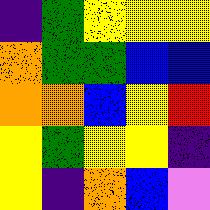[["indigo", "green", "yellow", "yellow", "yellow"], ["orange", "green", "green", "blue", "blue"], ["orange", "orange", "blue", "yellow", "red"], ["yellow", "green", "yellow", "yellow", "indigo"], ["yellow", "indigo", "orange", "blue", "violet"]]